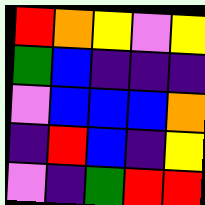[["red", "orange", "yellow", "violet", "yellow"], ["green", "blue", "indigo", "indigo", "indigo"], ["violet", "blue", "blue", "blue", "orange"], ["indigo", "red", "blue", "indigo", "yellow"], ["violet", "indigo", "green", "red", "red"]]